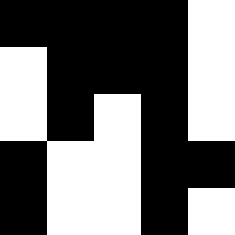[["black", "black", "black", "black", "white"], ["white", "black", "black", "black", "white"], ["white", "black", "white", "black", "white"], ["black", "white", "white", "black", "black"], ["black", "white", "white", "black", "white"]]